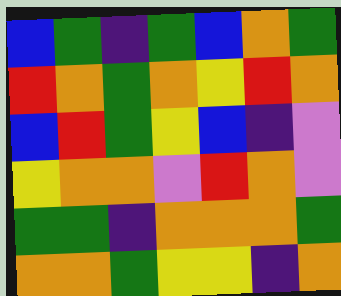[["blue", "green", "indigo", "green", "blue", "orange", "green"], ["red", "orange", "green", "orange", "yellow", "red", "orange"], ["blue", "red", "green", "yellow", "blue", "indigo", "violet"], ["yellow", "orange", "orange", "violet", "red", "orange", "violet"], ["green", "green", "indigo", "orange", "orange", "orange", "green"], ["orange", "orange", "green", "yellow", "yellow", "indigo", "orange"]]